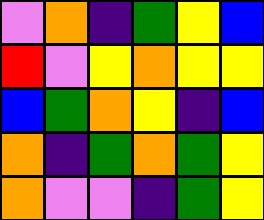[["violet", "orange", "indigo", "green", "yellow", "blue"], ["red", "violet", "yellow", "orange", "yellow", "yellow"], ["blue", "green", "orange", "yellow", "indigo", "blue"], ["orange", "indigo", "green", "orange", "green", "yellow"], ["orange", "violet", "violet", "indigo", "green", "yellow"]]